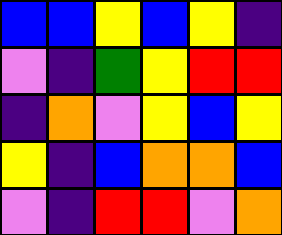[["blue", "blue", "yellow", "blue", "yellow", "indigo"], ["violet", "indigo", "green", "yellow", "red", "red"], ["indigo", "orange", "violet", "yellow", "blue", "yellow"], ["yellow", "indigo", "blue", "orange", "orange", "blue"], ["violet", "indigo", "red", "red", "violet", "orange"]]